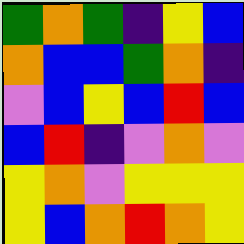[["green", "orange", "green", "indigo", "yellow", "blue"], ["orange", "blue", "blue", "green", "orange", "indigo"], ["violet", "blue", "yellow", "blue", "red", "blue"], ["blue", "red", "indigo", "violet", "orange", "violet"], ["yellow", "orange", "violet", "yellow", "yellow", "yellow"], ["yellow", "blue", "orange", "red", "orange", "yellow"]]